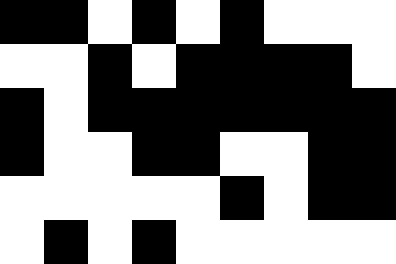[["black", "black", "white", "black", "white", "black", "white", "white", "white"], ["white", "white", "black", "white", "black", "black", "black", "black", "white"], ["black", "white", "black", "black", "black", "black", "black", "black", "black"], ["black", "white", "white", "black", "black", "white", "white", "black", "black"], ["white", "white", "white", "white", "white", "black", "white", "black", "black"], ["white", "black", "white", "black", "white", "white", "white", "white", "white"]]